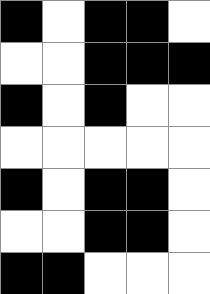[["black", "white", "black", "black", "white"], ["white", "white", "black", "black", "black"], ["black", "white", "black", "white", "white"], ["white", "white", "white", "white", "white"], ["black", "white", "black", "black", "white"], ["white", "white", "black", "black", "white"], ["black", "black", "white", "white", "white"]]